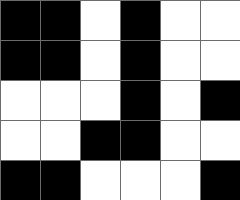[["black", "black", "white", "black", "white", "white"], ["black", "black", "white", "black", "white", "white"], ["white", "white", "white", "black", "white", "black"], ["white", "white", "black", "black", "white", "white"], ["black", "black", "white", "white", "white", "black"]]